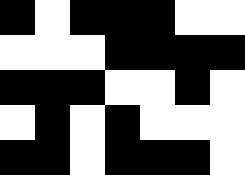[["black", "white", "black", "black", "black", "white", "white"], ["white", "white", "white", "black", "black", "black", "black"], ["black", "black", "black", "white", "white", "black", "white"], ["white", "black", "white", "black", "white", "white", "white"], ["black", "black", "white", "black", "black", "black", "white"]]